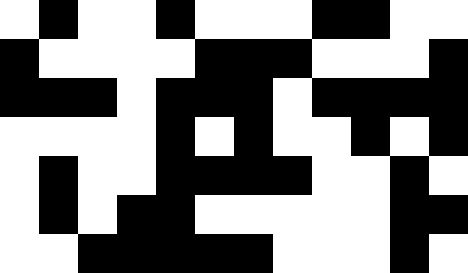[["white", "black", "white", "white", "black", "white", "white", "white", "black", "black", "white", "white"], ["black", "white", "white", "white", "white", "black", "black", "black", "white", "white", "white", "black"], ["black", "black", "black", "white", "black", "black", "black", "white", "black", "black", "black", "black"], ["white", "white", "white", "white", "black", "white", "black", "white", "white", "black", "white", "black"], ["white", "black", "white", "white", "black", "black", "black", "black", "white", "white", "black", "white"], ["white", "black", "white", "black", "black", "white", "white", "white", "white", "white", "black", "black"], ["white", "white", "black", "black", "black", "black", "black", "white", "white", "white", "black", "white"]]